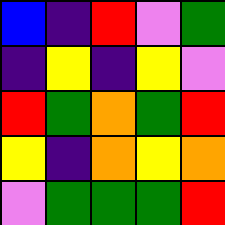[["blue", "indigo", "red", "violet", "green"], ["indigo", "yellow", "indigo", "yellow", "violet"], ["red", "green", "orange", "green", "red"], ["yellow", "indigo", "orange", "yellow", "orange"], ["violet", "green", "green", "green", "red"]]